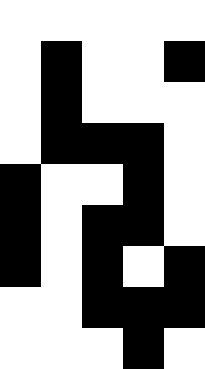[["white", "white", "white", "white", "white"], ["white", "black", "white", "white", "black"], ["white", "black", "white", "white", "white"], ["white", "black", "black", "black", "white"], ["black", "white", "white", "black", "white"], ["black", "white", "black", "black", "white"], ["black", "white", "black", "white", "black"], ["white", "white", "black", "black", "black"], ["white", "white", "white", "black", "white"]]